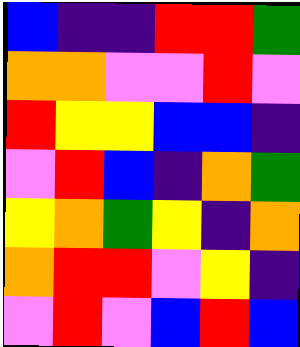[["blue", "indigo", "indigo", "red", "red", "green"], ["orange", "orange", "violet", "violet", "red", "violet"], ["red", "yellow", "yellow", "blue", "blue", "indigo"], ["violet", "red", "blue", "indigo", "orange", "green"], ["yellow", "orange", "green", "yellow", "indigo", "orange"], ["orange", "red", "red", "violet", "yellow", "indigo"], ["violet", "red", "violet", "blue", "red", "blue"]]